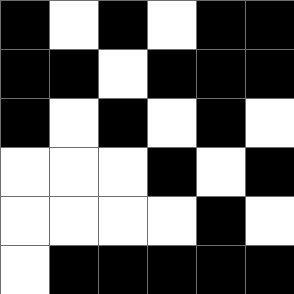[["black", "white", "black", "white", "black", "black"], ["black", "black", "white", "black", "black", "black"], ["black", "white", "black", "white", "black", "white"], ["white", "white", "white", "black", "white", "black"], ["white", "white", "white", "white", "black", "white"], ["white", "black", "black", "black", "black", "black"]]